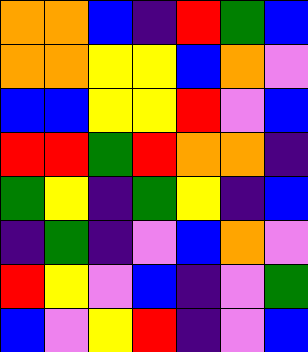[["orange", "orange", "blue", "indigo", "red", "green", "blue"], ["orange", "orange", "yellow", "yellow", "blue", "orange", "violet"], ["blue", "blue", "yellow", "yellow", "red", "violet", "blue"], ["red", "red", "green", "red", "orange", "orange", "indigo"], ["green", "yellow", "indigo", "green", "yellow", "indigo", "blue"], ["indigo", "green", "indigo", "violet", "blue", "orange", "violet"], ["red", "yellow", "violet", "blue", "indigo", "violet", "green"], ["blue", "violet", "yellow", "red", "indigo", "violet", "blue"]]